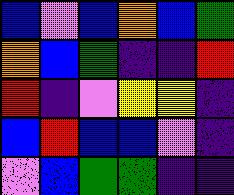[["blue", "violet", "blue", "orange", "blue", "green"], ["orange", "blue", "green", "indigo", "indigo", "red"], ["red", "indigo", "violet", "yellow", "yellow", "indigo"], ["blue", "red", "blue", "blue", "violet", "indigo"], ["violet", "blue", "green", "green", "indigo", "indigo"]]